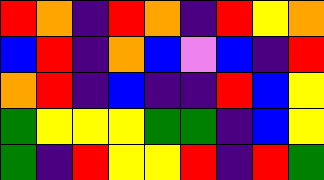[["red", "orange", "indigo", "red", "orange", "indigo", "red", "yellow", "orange"], ["blue", "red", "indigo", "orange", "blue", "violet", "blue", "indigo", "red"], ["orange", "red", "indigo", "blue", "indigo", "indigo", "red", "blue", "yellow"], ["green", "yellow", "yellow", "yellow", "green", "green", "indigo", "blue", "yellow"], ["green", "indigo", "red", "yellow", "yellow", "red", "indigo", "red", "green"]]